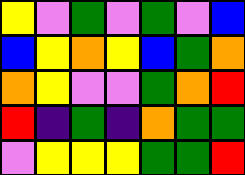[["yellow", "violet", "green", "violet", "green", "violet", "blue"], ["blue", "yellow", "orange", "yellow", "blue", "green", "orange"], ["orange", "yellow", "violet", "violet", "green", "orange", "red"], ["red", "indigo", "green", "indigo", "orange", "green", "green"], ["violet", "yellow", "yellow", "yellow", "green", "green", "red"]]